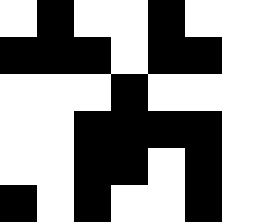[["white", "black", "white", "white", "black", "white", "white"], ["black", "black", "black", "white", "black", "black", "white"], ["white", "white", "white", "black", "white", "white", "white"], ["white", "white", "black", "black", "black", "black", "white"], ["white", "white", "black", "black", "white", "black", "white"], ["black", "white", "black", "white", "white", "black", "white"]]